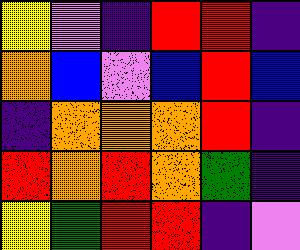[["yellow", "violet", "indigo", "red", "red", "indigo"], ["orange", "blue", "violet", "blue", "red", "blue"], ["indigo", "orange", "orange", "orange", "red", "indigo"], ["red", "orange", "red", "orange", "green", "indigo"], ["yellow", "green", "red", "red", "indigo", "violet"]]